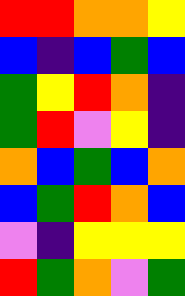[["red", "red", "orange", "orange", "yellow"], ["blue", "indigo", "blue", "green", "blue"], ["green", "yellow", "red", "orange", "indigo"], ["green", "red", "violet", "yellow", "indigo"], ["orange", "blue", "green", "blue", "orange"], ["blue", "green", "red", "orange", "blue"], ["violet", "indigo", "yellow", "yellow", "yellow"], ["red", "green", "orange", "violet", "green"]]